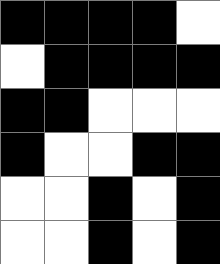[["black", "black", "black", "black", "white"], ["white", "black", "black", "black", "black"], ["black", "black", "white", "white", "white"], ["black", "white", "white", "black", "black"], ["white", "white", "black", "white", "black"], ["white", "white", "black", "white", "black"]]